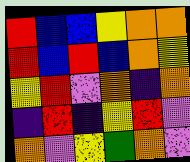[["red", "blue", "blue", "yellow", "orange", "orange"], ["red", "blue", "red", "blue", "orange", "yellow"], ["yellow", "red", "violet", "orange", "indigo", "orange"], ["indigo", "red", "indigo", "yellow", "red", "violet"], ["orange", "violet", "yellow", "green", "orange", "violet"]]